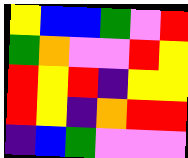[["yellow", "blue", "blue", "green", "violet", "red"], ["green", "orange", "violet", "violet", "red", "yellow"], ["red", "yellow", "red", "indigo", "yellow", "yellow"], ["red", "yellow", "indigo", "orange", "red", "red"], ["indigo", "blue", "green", "violet", "violet", "violet"]]